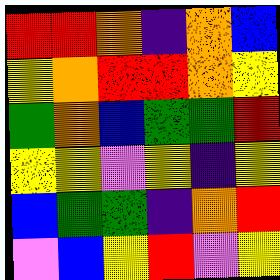[["red", "red", "orange", "indigo", "orange", "blue"], ["yellow", "orange", "red", "red", "orange", "yellow"], ["green", "orange", "blue", "green", "green", "red"], ["yellow", "yellow", "violet", "yellow", "indigo", "yellow"], ["blue", "green", "green", "indigo", "orange", "red"], ["violet", "blue", "yellow", "red", "violet", "yellow"]]